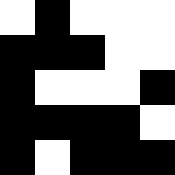[["white", "black", "white", "white", "white"], ["black", "black", "black", "white", "white"], ["black", "white", "white", "white", "black"], ["black", "black", "black", "black", "white"], ["black", "white", "black", "black", "black"]]